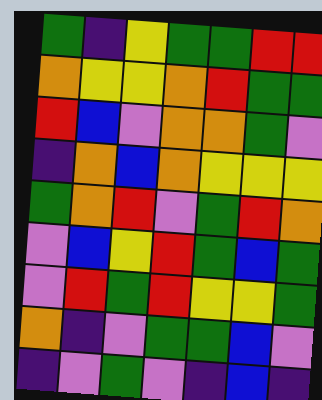[["green", "indigo", "yellow", "green", "green", "red", "red"], ["orange", "yellow", "yellow", "orange", "red", "green", "green"], ["red", "blue", "violet", "orange", "orange", "green", "violet"], ["indigo", "orange", "blue", "orange", "yellow", "yellow", "yellow"], ["green", "orange", "red", "violet", "green", "red", "orange"], ["violet", "blue", "yellow", "red", "green", "blue", "green"], ["violet", "red", "green", "red", "yellow", "yellow", "green"], ["orange", "indigo", "violet", "green", "green", "blue", "violet"], ["indigo", "violet", "green", "violet", "indigo", "blue", "indigo"]]